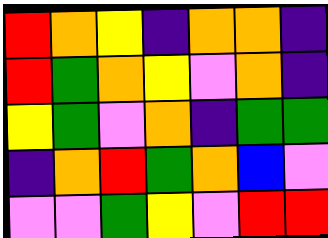[["red", "orange", "yellow", "indigo", "orange", "orange", "indigo"], ["red", "green", "orange", "yellow", "violet", "orange", "indigo"], ["yellow", "green", "violet", "orange", "indigo", "green", "green"], ["indigo", "orange", "red", "green", "orange", "blue", "violet"], ["violet", "violet", "green", "yellow", "violet", "red", "red"]]